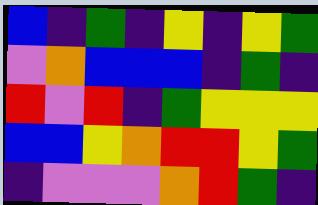[["blue", "indigo", "green", "indigo", "yellow", "indigo", "yellow", "green"], ["violet", "orange", "blue", "blue", "blue", "indigo", "green", "indigo"], ["red", "violet", "red", "indigo", "green", "yellow", "yellow", "yellow"], ["blue", "blue", "yellow", "orange", "red", "red", "yellow", "green"], ["indigo", "violet", "violet", "violet", "orange", "red", "green", "indigo"]]